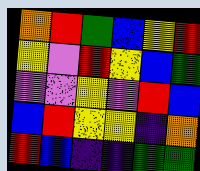[["orange", "red", "green", "blue", "yellow", "red"], ["yellow", "violet", "red", "yellow", "blue", "green"], ["violet", "violet", "yellow", "violet", "red", "blue"], ["blue", "red", "yellow", "yellow", "indigo", "orange"], ["red", "blue", "indigo", "indigo", "green", "green"]]